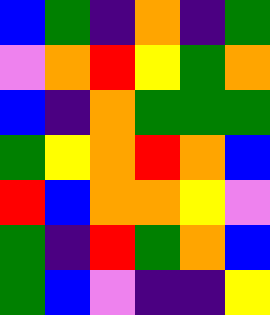[["blue", "green", "indigo", "orange", "indigo", "green"], ["violet", "orange", "red", "yellow", "green", "orange"], ["blue", "indigo", "orange", "green", "green", "green"], ["green", "yellow", "orange", "red", "orange", "blue"], ["red", "blue", "orange", "orange", "yellow", "violet"], ["green", "indigo", "red", "green", "orange", "blue"], ["green", "blue", "violet", "indigo", "indigo", "yellow"]]